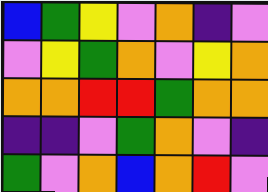[["blue", "green", "yellow", "violet", "orange", "indigo", "violet"], ["violet", "yellow", "green", "orange", "violet", "yellow", "orange"], ["orange", "orange", "red", "red", "green", "orange", "orange"], ["indigo", "indigo", "violet", "green", "orange", "violet", "indigo"], ["green", "violet", "orange", "blue", "orange", "red", "violet"]]